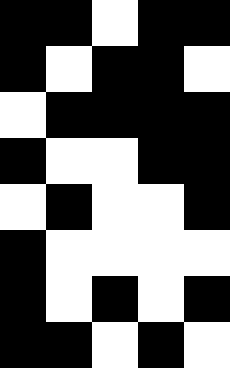[["black", "black", "white", "black", "black"], ["black", "white", "black", "black", "white"], ["white", "black", "black", "black", "black"], ["black", "white", "white", "black", "black"], ["white", "black", "white", "white", "black"], ["black", "white", "white", "white", "white"], ["black", "white", "black", "white", "black"], ["black", "black", "white", "black", "white"]]